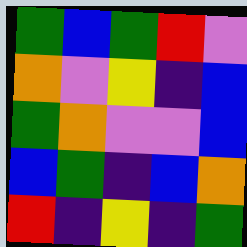[["green", "blue", "green", "red", "violet"], ["orange", "violet", "yellow", "indigo", "blue"], ["green", "orange", "violet", "violet", "blue"], ["blue", "green", "indigo", "blue", "orange"], ["red", "indigo", "yellow", "indigo", "green"]]